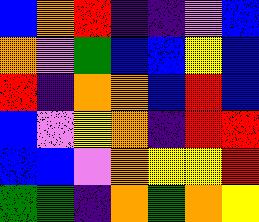[["blue", "orange", "red", "indigo", "indigo", "violet", "blue"], ["orange", "violet", "green", "blue", "blue", "yellow", "blue"], ["red", "indigo", "orange", "orange", "blue", "red", "blue"], ["blue", "violet", "yellow", "orange", "indigo", "red", "red"], ["blue", "blue", "violet", "orange", "yellow", "yellow", "red"], ["green", "green", "indigo", "orange", "green", "orange", "yellow"]]